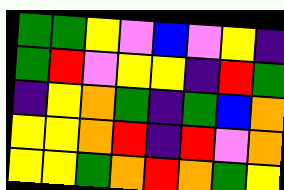[["green", "green", "yellow", "violet", "blue", "violet", "yellow", "indigo"], ["green", "red", "violet", "yellow", "yellow", "indigo", "red", "green"], ["indigo", "yellow", "orange", "green", "indigo", "green", "blue", "orange"], ["yellow", "yellow", "orange", "red", "indigo", "red", "violet", "orange"], ["yellow", "yellow", "green", "orange", "red", "orange", "green", "yellow"]]